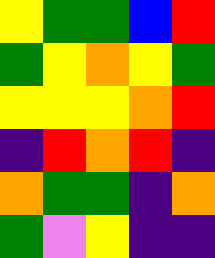[["yellow", "green", "green", "blue", "red"], ["green", "yellow", "orange", "yellow", "green"], ["yellow", "yellow", "yellow", "orange", "red"], ["indigo", "red", "orange", "red", "indigo"], ["orange", "green", "green", "indigo", "orange"], ["green", "violet", "yellow", "indigo", "indigo"]]